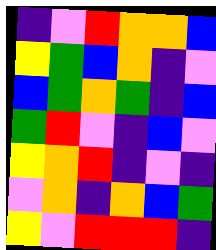[["indigo", "violet", "red", "orange", "orange", "blue"], ["yellow", "green", "blue", "orange", "indigo", "violet"], ["blue", "green", "orange", "green", "indigo", "blue"], ["green", "red", "violet", "indigo", "blue", "violet"], ["yellow", "orange", "red", "indigo", "violet", "indigo"], ["violet", "orange", "indigo", "orange", "blue", "green"], ["yellow", "violet", "red", "red", "red", "indigo"]]